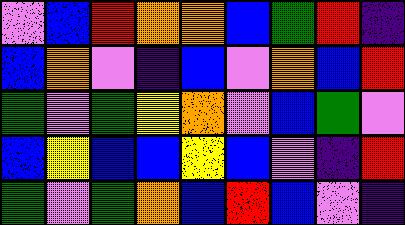[["violet", "blue", "red", "orange", "orange", "blue", "green", "red", "indigo"], ["blue", "orange", "violet", "indigo", "blue", "violet", "orange", "blue", "red"], ["green", "violet", "green", "yellow", "orange", "violet", "blue", "green", "violet"], ["blue", "yellow", "blue", "blue", "yellow", "blue", "violet", "indigo", "red"], ["green", "violet", "green", "orange", "blue", "red", "blue", "violet", "indigo"]]